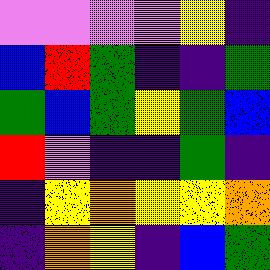[["violet", "violet", "violet", "violet", "yellow", "indigo"], ["blue", "red", "green", "indigo", "indigo", "green"], ["green", "blue", "green", "yellow", "green", "blue"], ["red", "violet", "indigo", "indigo", "green", "indigo"], ["indigo", "yellow", "orange", "yellow", "yellow", "orange"], ["indigo", "orange", "yellow", "indigo", "blue", "green"]]